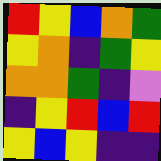[["red", "yellow", "blue", "orange", "green"], ["yellow", "orange", "indigo", "green", "yellow"], ["orange", "orange", "green", "indigo", "violet"], ["indigo", "yellow", "red", "blue", "red"], ["yellow", "blue", "yellow", "indigo", "indigo"]]